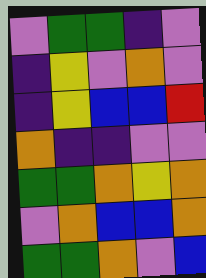[["violet", "green", "green", "indigo", "violet"], ["indigo", "yellow", "violet", "orange", "violet"], ["indigo", "yellow", "blue", "blue", "red"], ["orange", "indigo", "indigo", "violet", "violet"], ["green", "green", "orange", "yellow", "orange"], ["violet", "orange", "blue", "blue", "orange"], ["green", "green", "orange", "violet", "blue"]]